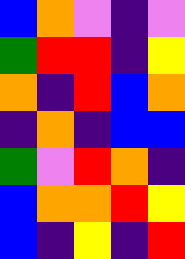[["blue", "orange", "violet", "indigo", "violet"], ["green", "red", "red", "indigo", "yellow"], ["orange", "indigo", "red", "blue", "orange"], ["indigo", "orange", "indigo", "blue", "blue"], ["green", "violet", "red", "orange", "indigo"], ["blue", "orange", "orange", "red", "yellow"], ["blue", "indigo", "yellow", "indigo", "red"]]